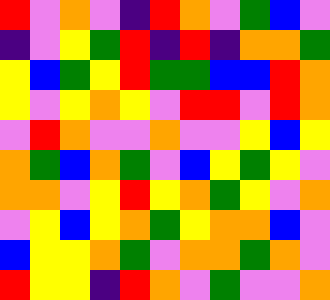[["red", "violet", "orange", "violet", "indigo", "red", "orange", "violet", "green", "blue", "violet"], ["indigo", "violet", "yellow", "green", "red", "indigo", "red", "indigo", "orange", "orange", "green"], ["yellow", "blue", "green", "yellow", "red", "green", "green", "blue", "blue", "red", "orange"], ["yellow", "violet", "yellow", "orange", "yellow", "violet", "red", "red", "violet", "red", "orange"], ["violet", "red", "orange", "violet", "violet", "orange", "violet", "violet", "yellow", "blue", "yellow"], ["orange", "green", "blue", "orange", "green", "violet", "blue", "yellow", "green", "yellow", "violet"], ["orange", "orange", "violet", "yellow", "red", "yellow", "orange", "green", "yellow", "violet", "orange"], ["violet", "yellow", "blue", "yellow", "orange", "green", "yellow", "orange", "orange", "blue", "violet"], ["blue", "yellow", "yellow", "orange", "green", "violet", "orange", "orange", "green", "orange", "violet"], ["red", "yellow", "yellow", "indigo", "red", "orange", "violet", "green", "violet", "violet", "orange"]]